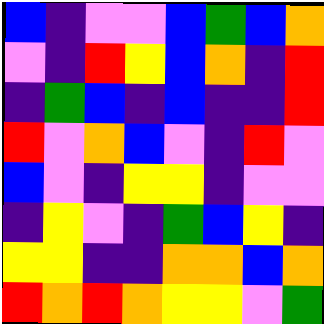[["blue", "indigo", "violet", "violet", "blue", "green", "blue", "orange"], ["violet", "indigo", "red", "yellow", "blue", "orange", "indigo", "red"], ["indigo", "green", "blue", "indigo", "blue", "indigo", "indigo", "red"], ["red", "violet", "orange", "blue", "violet", "indigo", "red", "violet"], ["blue", "violet", "indigo", "yellow", "yellow", "indigo", "violet", "violet"], ["indigo", "yellow", "violet", "indigo", "green", "blue", "yellow", "indigo"], ["yellow", "yellow", "indigo", "indigo", "orange", "orange", "blue", "orange"], ["red", "orange", "red", "orange", "yellow", "yellow", "violet", "green"]]